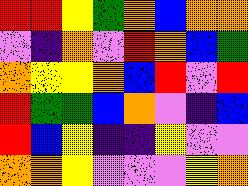[["red", "red", "yellow", "green", "orange", "blue", "orange", "orange"], ["violet", "indigo", "orange", "violet", "red", "orange", "blue", "green"], ["orange", "yellow", "yellow", "orange", "blue", "red", "violet", "red"], ["red", "green", "green", "blue", "orange", "violet", "indigo", "blue"], ["red", "blue", "yellow", "indigo", "indigo", "yellow", "violet", "violet"], ["orange", "orange", "yellow", "violet", "violet", "violet", "yellow", "orange"]]